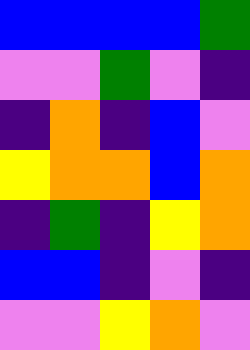[["blue", "blue", "blue", "blue", "green"], ["violet", "violet", "green", "violet", "indigo"], ["indigo", "orange", "indigo", "blue", "violet"], ["yellow", "orange", "orange", "blue", "orange"], ["indigo", "green", "indigo", "yellow", "orange"], ["blue", "blue", "indigo", "violet", "indigo"], ["violet", "violet", "yellow", "orange", "violet"]]